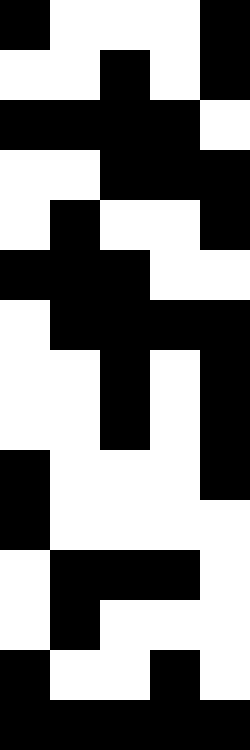[["black", "white", "white", "white", "black"], ["white", "white", "black", "white", "black"], ["black", "black", "black", "black", "white"], ["white", "white", "black", "black", "black"], ["white", "black", "white", "white", "black"], ["black", "black", "black", "white", "white"], ["white", "black", "black", "black", "black"], ["white", "white", "black", "white", "black"], ["white", "white", "black", "white", "black"], ["black", "white", "white", "white", "black"], ["black", "white", "white", "white", "white"], ["white", "black", "black", "black", "white"], ["white", "black", "white", "white", "white"], ["black", "white", "white", "black", "white"], ["black", "black", "black", "black", "black"]]